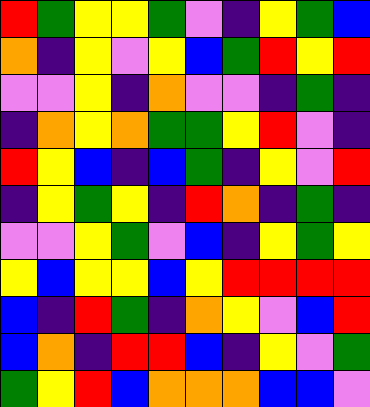[["red", "green", "yellow", "yellow", "green", "violet", "indigo", "yellow", "green", "blue"], ["orange", "indigo", "yellow", "violet", "yellow", "blue", "green", "red", "yellow", "red"], ["violet", "violet", "yellow", "indigo", "orange", "violet", "violet", "indigo", "green", "indigo"], ["indigo", "orange", "yellow", "orange", "green", "green", "yellow", "red", "violet", "indigo"], ["red", "yellow", "blue", "indigo", "blue", "green", "indigo", "yellow", "violet", "red"], ["indigo", "yellow", "green", "yellow", "indigo", "red", "orange", "indigo", "green", "indigo"], ["violet", "violet", "yellow", "green", "violet", "blue", "indigo", "yellow", "green", "yellow"], ["yellow", "blue", "yellow", "yellow", "blue", "yellow", "red", "red", "red", "red"], ["blue", "indigo", "red", "green", "indigo", "orange", "yellow", "violet", "blue", "red"], ["blue", "orange", "indigo", "red", "red", "blue", "indigo", "yellow", "violet", "green"], ["green", "yellow", "red", "blue", "orange", "orange", "orange", "blue", "blue", "violet"]]